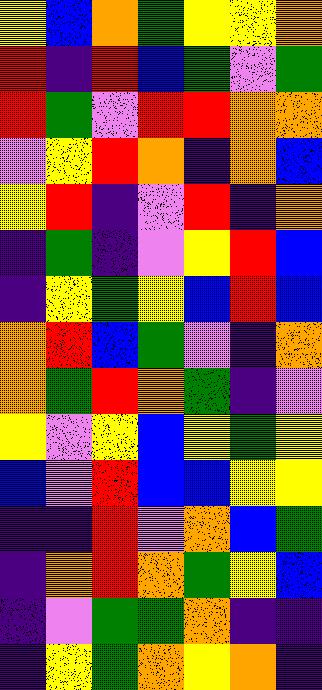[["yellow", "blue", "orange", "green", "yellow", "yellow", "orange"], ["red", "indigo", "red", "blue", "green", "violet", "green"], ["red", "green", "violet", "red", "red", "orange", "orange"], ["violet", "yellow", "red", "orange", "indigo", "orange", "blue"], ["yellow", "red", "indigo", "violet", "red", "indigo", "orange"], ["indigo", "green", "indigo", "violet", "yellow", "red", "blue"], ["indigo", "yellow", "green", "yellow", "blue", "red", "blue"], ["orange", "red", "blue", "green", "violet", "indigo", "orange"], ["orange", "green", "red", "orange", "green", "indigo", "violet"], ["yellow", "violet", "yellow", "blue", "yellow", "green", "yellow"], ["blue", "violet", "red", "blue", "blue", "yellow", "yellow"], ["indigo", "indigo", "red", "violet", "orange", "blue", "green"], ["indigo", "orange", "red", "orange", "green", "yellow", "blue"], ["indigo", "violet", "green", "green", "orange", "indigo", "indigo"], ["indigo", "yellow", "green", "orange", "yellow", "orange", "indigo"]]